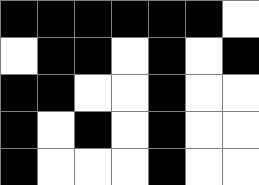[["black", "black", "black", "black", "black", "black", "white"], ["white", "black", "black", "white", "black", "white", "black"], ["black", "black", "white", "white", "black", "white", "white"], ["black", "white", "black", "white", "black", "white", "white"], ["black", "white", "white", "white", "black", "white", "white"]]